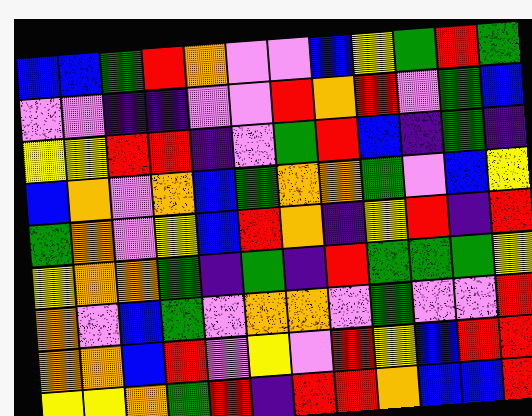[["blue", "blue", "green", "red", "orange", "violet", "violet", "blue", "yellow", "green", "red", "green"], ["violet", "violet", "indigo", "indigo", "violet", "violet", "red", "orange", "red", "violet", "green", "blue"], ["yellow", "yellow", "red", "red", "indigo", "violet", "green", "red", "blue", "indigo", "green", "indigo"], ["blue", "orange", "violet", "orange", "blue", "green", "orange", "orange", "green", "violet", "blue", "yellow"], ["green", "orange", "violet", "yellow", "blue", "red", "orange", "indigo", "yellow", "red", "indigo", "red"], ["yellow", "orange", "orange", "green", "indigo", "green", "indigo", "red", "green", "green", "green", "yellow"], ["orange", "violet", "blue", "green", "violet", "orange", "orange", "violet", "green", "violet", "violet", "red"], ["orange", "orange", "blue", "red", "violet", "yellow", "violet", "red", "yellow", "blue", "red", "red"], ["yellow", "yellow", "orange", "green", "red", "indigo", "red", "red", "orange", "blue", "blue", "red"]]